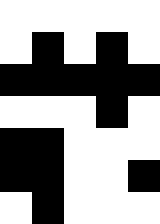[["white", "white", "white", "white", "white"], ["white", "black", "white", "black", "white"], ["black", "black", "black", "black", "black"], ["white", "white", "white", "black", "white"], ["black", "black", "white", "white", "white"], ["black", "black", "white", "white", "black"], ["white", "black", "white", "white", "white"]]